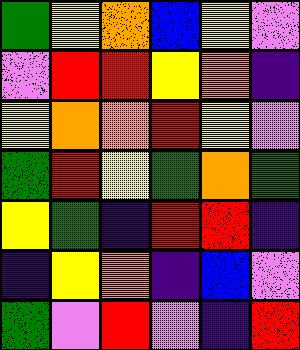[["green", "yellow", "orange", "blue", "yellow", "violet"], ["violet", "red", "red", "yellow", "orange", "indigo"], ["yellow", "orange", "orange", "red", "yellow", "violet"], ["green", "red", "yellow", "green", "orange", "green"], ["yellow", "green", "indigo", "red", "red", "indigo"], ["indigo", "yellow", "orange", "indigo", "blue", "violet"], ["green", "violet", "red", "violet", "indigo", "red"]]